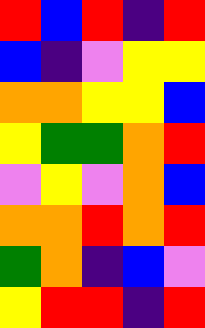[["red", "blue", "red", "indigo", "red"], ["blue", "indigo", "violet", "yellow", "yellow"], ["orange", "orange", "yellow", "yellow", "blue"], ["yellow", "green", "green", "orange", "red"], ["violet", "yellow", "violet", "orange", "blue"], ["orange", "orange", "red", "orange", "red"], ["green", "orange", "indigo", "blue", "violet"], ["yellow", "red", "red", "indigo", "red"]]